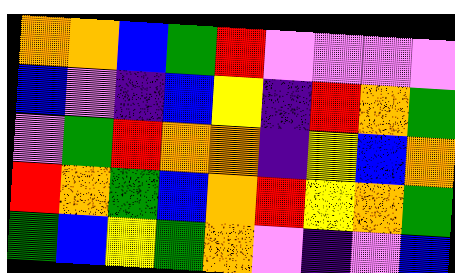[["orange", "orange", "blue", "green", "red", "violet", "violet", "violet", "violet"], ["blue", "violet", "indigo", "blue", "yellow", "indigo", "red", "orange", "green"], ["violet", "green", "red", "orange", "orange", "indigo", "yellow", "blue", "orange"], ["red", "orange", "green", "blue", "orange", "red", "yellow", "orange", "green"], ["green", "blue", "yellow", "green", "orange", "violet", "indigo", "violet", "blue"]]